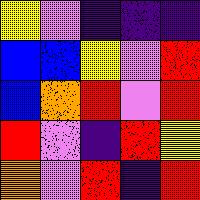[["yellow", "violet", "indigo", "indigo", "indigo"], ["blue", "blue", "yellow", "violet", "red"], ["blue", "orange", "red", "violet", "red"], ["red", "violet", "indigo", "red", "yellow"], ["orange", "violet", "red", "indigo", "red"]]